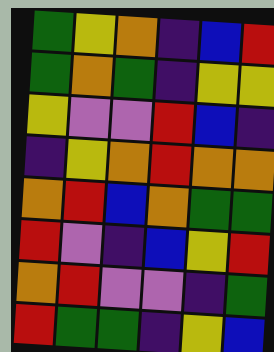[["green", "yellow", "orange", "indigo", "blue", "red"], ["green", "orange", "green", "indigo", "yellow", "yellow"], ["yellow", "violet", "violet", "red", "blue", "indigo"], ["indigo", "yellow", "orange", "red", "orange", "orange"], ["orange", "red", "blue", "orange", "green", "green"], ["red", "violet", "indigo", "blue", "yellow", "red"], ["orange", "red", "violet", "violet", "indigo", "green"], ["red", "green", "green", "indigo", "yellow", "blue"]]